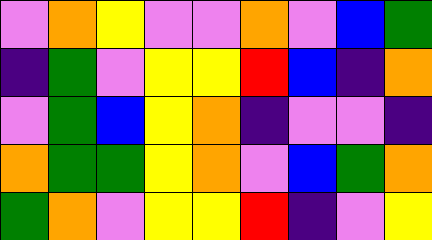[["violet", "orange", "yellow", "violet", "violet", "orange", "violet", "blue", "green"], ["indigo", "green", "violet", "yellow", "yellow", "red", "blue", "indigo", "orange"], ["violet", "green", "blue", "yellow", "orange", "indigo", "violet", "violet", "indigo"], ["orange", "green", "green", "yellow", "orange", "violet", "blue", "green", "orange"], ["green", "orange", "violet", "yellow", "yellow", "red", "indigo", "violet", "yellow"]]